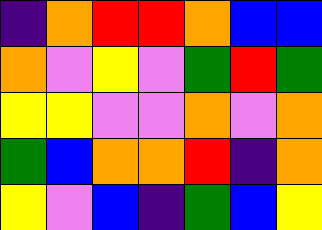[["indigo", "orange", "red", "red", "orange", "blue", "blue"], ["orange", "violet", "yellow", "violet", "green", "red", "green"], ["yellow", "yellow", "violet", "violet", "orange", "violet", "orange"], ["green", "blue", "orange", "orange", "red", "indigo", "orange"], ["yellow", "violet", "blue", "indigo", "green", "blue", "yellow"]]